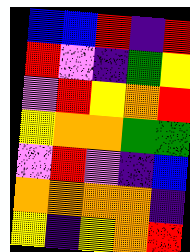[["blue", "blue", "red", "indigo", "red"], ["red", "violet", "indigo", "green", "yellow"], ["violet", "red", "yellow", "orange", "red"], ["yellow", "orange", "orange", "green", "green"], ["violet", "red", "violet", "indigo", "blue"], ["orange", "orange", "orange", "orange", "indigo"], ["yellow", "indigo", "yellow", "orange", "red"]]